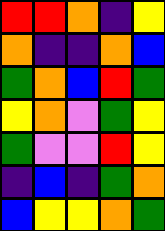[["red", "red", "orange", "indigo", "yellow"], ["orange", "indigo", "indigo", "orange", "blue"], ["green", "orange", "blue", "red", "green"], ["yellow", "orange", "violet", "green", "yellow"], ["green", "violet", "violet", "red", "yellow"], ["indigo", "blue", "indigo", "green", "orange"], ["blue", "yellow", "yellow", "orange", "green"]]